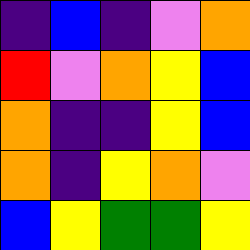[["indigo", "blue", "indigo", "violet", "orange"], ["red", "violet", "orange", "yellow", "blue"], ["orange", "indigo", "indigo", "yellow", "blue"], ["orange", "indigo", "yellow", "orange", "violet"], ["blue", "yellow", "green", "green", "yellow"]]